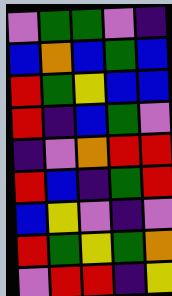[["violet", "green", "green", "violet", "indigo"], ["blue", "orange", "blue", "green", "blue"], ["red", "green", "yellow", "blue", "blue"], ["red", "indigo", "blue", "green", "violet"], ["indigo", "violet", "orange", "red", "red"], ["red", "blue", "indigo", "green", "red"], ["blue", "yellow", "violet", "indigo", "violet"], ["red", "green", "yellow", "green", "orange"], ["violet", "red", "red", "indigo", "yellow"]]